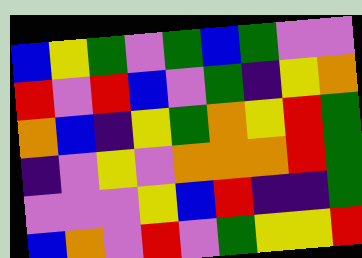[["blue", "yellow", "green", "violet", "green", "blue", "green", "violet", "violet"], ["red", "violet", "red", "blue", "violet", "green", "indigo", "yellow", "orange"], ["orange", "blue", "indigo", "yellow", "green", "orange", "yellow", "red", "green"], ["indigo", "violet", "yellow", "violet", "orange", "orange", "orange", "red", "green"], ["violet", "violet", "violet", "yellow", "blue", "red", "indigo", "indigo", "green"], ["blue", "orange", "violet", "red", "violet", "green", "yellow", "yellow", "red"]]